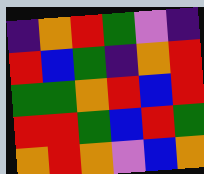[["indigo", "orange", "red", "green", "violet", "indigo"], ["red", "blue", "green", "indigo", "orange", "red"], ["green", "green", "orange", "red", "blue", "red"], ["red", "red", "green", "blue", "red", "green"], ["orange", "red", "orange", "violet", "blue", "orange"]]